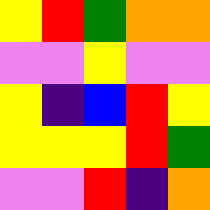[["yellow", "red", "green", "orange", "orange"], ["violet", "violet", "yellow", "violet", "violet"], ["yellow", "indigo", "blue", "red", "yellow"], ["yellow", "yellow", "yellow", "red", "green"], ["violet", "violet", "red", "indigo", "orange"]]